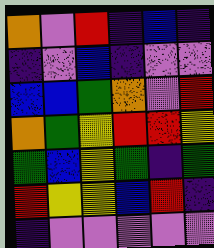[["orange", "violet", "red", "indigo", "blue", "indigo"], ["indigo", "violet", "blue", "indigo", "violet", "violet"], ["blue", "blue", "green", "orange", "violet", "red"], ["orange", "green", "yellow", "red", "red", "yellow"], ["green", "blue", "yellow", "green", "indigo", "green"], ["red", "yellow", "yellow", "blue", "red", "indigo"], ["indigo", "violet", "violet", "violet", "violet", "violet"]]